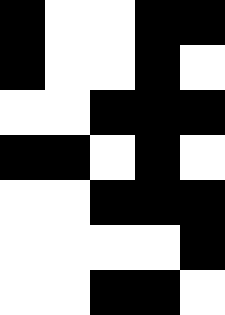[["black", "white", "white", "black", "black"], ["black", "white", "white", "black", "white"], ["white", "white", "black", "black", "black"], ["black", "black", "white", "black", "white"], ["white", "white", "black", "black", "black"], ["white", "white", "white", "white", "black"], ["white", "white", "black", "black", "white"]]